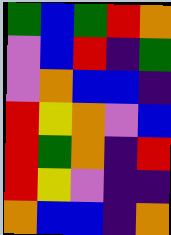[["green", "blue", "green", "red", "orange"], ["violet", "blue", "red", "indigo", "green"], ["violet", "orange", "blue", "blue", "indigo"], ["red", "yellow", "orange", "violet", "blue"], ["red", "green", "orange", "indigo", "red"], ["red", "yellow", "violet", "indigo", "indigo"], ["orange", "blue", "blue", "indigo", "orange"]]